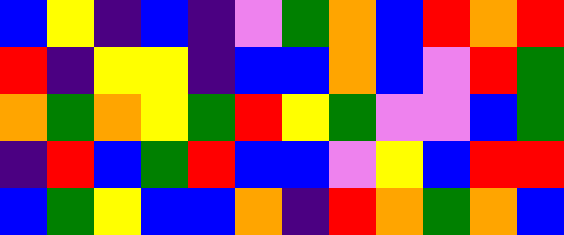[["blue", "yellow", "indigo", "blue", "indigo", "violet", "green", "orange", "blue", "red", "orange", "red"], ["red", "indigo", "yellow", "yellow", "indigo", "blue", "blue", "orange", "blue", "violet", "red", "green"], ["orange", "green", "orange", "yellow", "green", "red", "yellow", "green", "violet", "violet", "blue", "green"], ["indigo", "red", "blue", "green", "red", "blue", "blue", "violet", "yellow", "blue", "red", "red"], ["blue", "green", "yellow", "blue", "blue", "orange", "indigo", "red", "orange", "green", "orange", "blue"]]